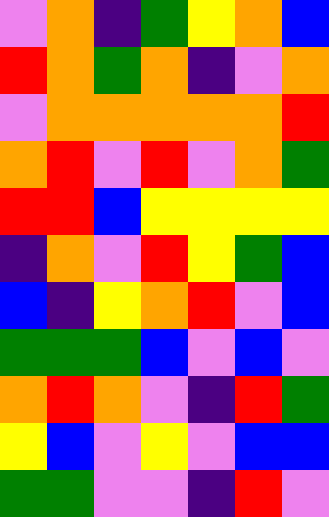[["violet", "orange", "indigo", "green", "yellow", "orange", "blue"], ["red", "orange", "green", "orange", "indigo", "violet", "orange"], ["violet", "orange", "orange", "orange", "orange", "orange", "red"], ["orange", "red", "violet", "red", "violet", "orange", "green"], ["red", "red", "blue", "yellow", "yellow", "yellow", "yellow"], ["indigo", "orange", "violet", "red", "yellow", "green", "blue"], ["blue", "indigo", "yellow", "orange", "red", "violet", "blue"], ["green", "green", "green", "blue", "violet", "blue", "violet"], ["orange", "red", "orange", "violet", "indigo", "red", "green"], ["yellow", "blue", "violet", "yellow", "violet", "blue", "blue"], ["green", "green", "violet", "violet", "indigo", "red", "violet"]]